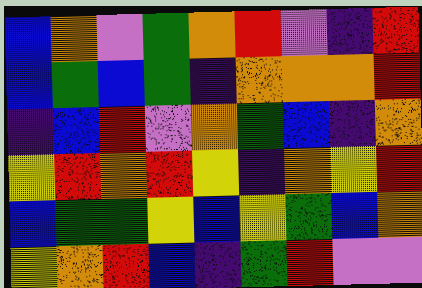[["blue", "orange", "violet", "green", "orange", "red", "violet", "indigo", "red"], ["blue", "green", "blue", "green", "indigo", "orange", "orange", "orange", "red"], ["indigo", "blue", "red", "violet", "orange", "green", "blue", "indigo", "orange"], ["yellow", "red", "orange", "red", "yellow", "indigo", "orange", "yellow", "red"], ["blue", "green", "green", "yellow", "blue", "yellow", "green", "blue", "orange"], ["yellow", "orange", "red", "blue", "indigo", "green", "red", "violet", "violet"]]